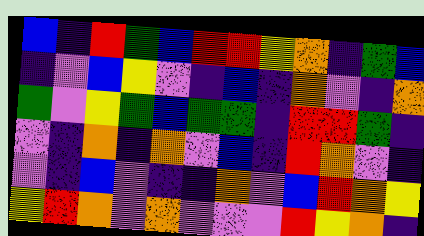[["blue", "indigo", "red", "green", "blue", "red", "red", "yellow", "orange", "indigo", "green", "blue"], ["indigo", "violet", "blue", "yellow", "violet", "indigo", "blue", "indigo", "orange", "violet", "indigo", "orange"], ["green", "violet", "yellow", "green", "blue", "green", "green", "indigo", "red", "red", "green", "indigo"], ["violet", "indigo", "orange", "indigo", "orange", "violet", "blue", "indigo", "red", "orange", "violet", "indigo"], ["violet", "indigo", "blue", "violet", "indigo", "indigo", "orange", "violet", "blue", "red", "orange", "yellow"], ["yellow", "red", "orange", "violet", "orange", "violet", "violet", "violet", "red", "yellow", "orange", "indigo"]]